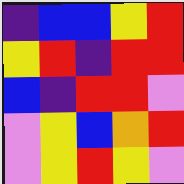[["indigo", "blue", "blue", "yellow", "red"], ["yellow", "red", "indigo", "red", "red"], ["blue", "indigo", "red", "red", "violet"], ["violet", "yellow", "blue", "orange", "red"], ["violet", "yellow", "red", "yellow", "violet"]]